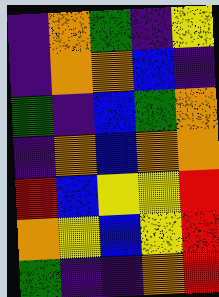[["indigo", "orange", "green", "indigo", "yellow"], ["indigo", "orange", "orange", "blue", "indigo"], ["green", "indigo", "blue", "green", "orange"], ["indigo", "orange", "blue", "orange", "orange"], ["red", "blue", "yellow", "yellow", "red"], ["orange", "yellow", "blue", "yellow", "red"], ["green", "indigo", "indigo", "orange", "red"]]